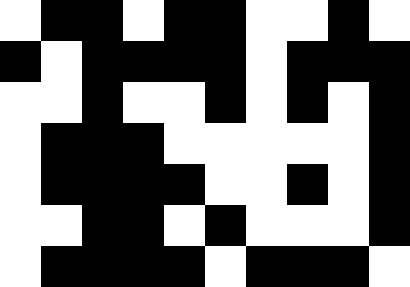[["white", "black", "black", "white", "black", "black", "white", "white", "black", "white"], ["black", "white", "black", "black", "black", "black", "white", "black", "black", "black"], ["white", "white", "black", "white", "white", "black", "white", "black", "white", "black"], ["white", "black", "black", "black", "white", "white", "white", "white", "white", "black"], ["white", "black", "black", "black", "black", "white", "white", "black", "white", "black"], ["white", "white", "black", "black", "white", "black", "white", "white", "white", "black"], ["white", "black", "black", "black", "black", "white", "black", "black", "black", "white"]]